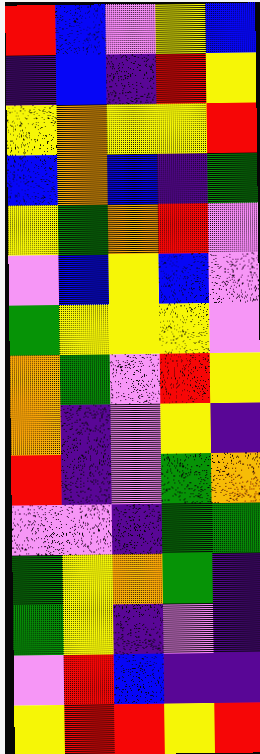[["red", "blue", "violet", "yellow", "blue"], ["indigo", "blue", "indigo", "red", "yellow"], ["yellow", "orange", "yellow", "yellow", "red"], ["blue", "orange", "blue", "indigo", "green"], ["yellow", "green", "orange", "red", "violet"], ["violet", "blue", "yellow", "blue", "violet"], ["green", "yellow", "yellow", "yellow", "violet"], ["orange", "green", "violet", "red", "yellow"], ["orange", "indigo", "violet", "yellow", "indigo"], ["red", "indigo", "violet", "green", "orange"], ["violet", "violet", "indigo", "green", "green"], ["green", "yellow", "orange", "green", "indigo"], ["green", "yellow", "indigo", "violet", "indigo"], ["violet", "red", "blue", "indigo", "indigo"], ["yellow", "red", "red", "yellow", "red"]]